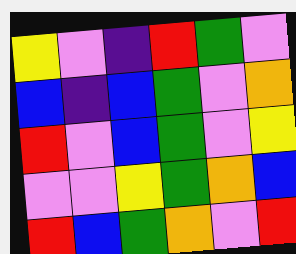[["yellow", "violet", "indigo", "red", "green", "violet"], ["blue", "indigo", "blue", "green", "violet", "orange"], ["red", "violet", "blue", "green", "violet", "yellow"], ["violet", "violet", "yellow", "green", "orange", "blue"], ["red", "blue", "green", "orange", "violet", "red"]]